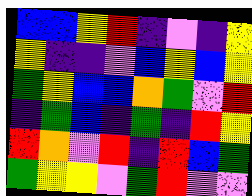[["blue", "blue", "yellow", "red", "indigo", "violet", "indigo", "yellow"], ["yellow", "indigo", "indigo", "violet", "blue", "yellow", "blue", "yellow"], ["green", "yellow", "blue", "blue", "orange", "green", "violet", "red"], ["indigo", "green", "blue", "indigo", "green", "indigo", "red", "yellow"], ["red", "orange", "violet", "red", "indigo", "red", "blue", "green"], ["green", "yellow", "yellow", "violet", "green", "red", "violet", "violet"]]